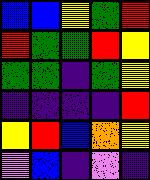[["blue", "blue", "yellow", "green", "red"], ["red", "green", "green", "red", "yellow"], ["green", "green", "indigo", "green", "yellow"], ["indigo", "indigo", "indigo", "indigo", "red"], ["yellow", "red", "blue", "orange", "yellow"], ["violet", "blue", "indigo", "violet", "indigo"]]